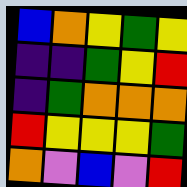[["blue", "orange", "yellow", "green", "yellow"], ["indigo", "indigo", "green", "yellow", "red"], ["indigo", "green", "orange", "orange", "orange"], ["red", "yellow", "yellow", "yellow", "green"], ["orange", "violet", "blue", "violet", "red"]]